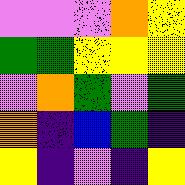[["violet", "violet", "violet", "orange", "yellow"], ["green", "green", "yellow", "yellow", "yellow"], ["violet", "orange", "green", "violet", "green"], ["orange", "indigo", "blue", "green", "indigo"], ["yellow", "indigo", "violet", "indigo", "yellow"]]